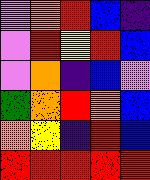[["violet", "orange", "red", "blue", "indigo"], ["violet", "red", "yellow", "red", "blue"], ["violet", "orange", "indigo", "blue", "violet"], ["green", "orange", "red", "orange", "blue"], ["orange", "yellow", "indigo", "red", "blue"], ["red", "red", "red", "red", "red"]]